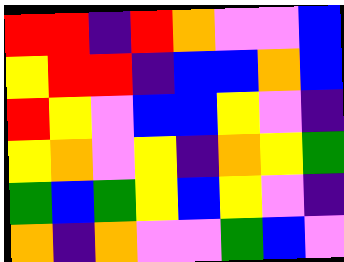[["red", "red", "indigo", "red", "orange", "violet", "violet", "blue"], ["yellow", "red", "red", "indigo", "blue", "blue", "orange", "blue"], ["red", "yellow", "violet", "blue", "blue", "yellow", "violet", "indigo"], ["yellow", "orange", "violet", "yellow", "indigo", "orange", "yellow", "green"], ["green", "blue", "green", "yellow", "blue", "yellow", "violet", "indigo"], ["orange", "indigo", "orange", "violet", "violet", "green", "blue", "violet"]]